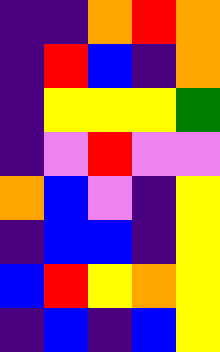[["indigo", "indigo", "orange", "red", "orange"], ["indigo", "red", "blue", "indigo", "orange"], ["indigo", "yellow", "yellow", "yellow", "green"], ["indigo", "violet", "red", "violet", "violet"], ["orange", "blue", "violet", "indigo", "yellow"], ["indigo", "blue", "blue", "indigo", "yellow"], ["blue", "red", "yellow", "orange", "yellow"], ["indigo", "blue", "indigo", "blue", "yellow"]]